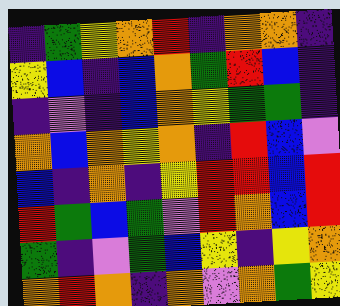[["indigo", "green", "yellow", "orange", "red", "indigo", "orange", "orange", "indigo"], ["yellow", "blue", "indigo", "blue", "orange", "green", "red", "blue", "indigo"], ["indigo", "violet", "indigo", "blue", "orange", "yellow", "green", "green", "indigo"], ["orange", "blue", "orange", "yellow", "orange", "indigo", "red", "blue", "violet"], ["blue", "indigo", "orange", "indigo", "yellow", "red", "red", "blue", "red"], ["red", "green", "blue", "green", "violet", "red", "orange", "blue", "red"], ["green", "indigo", "violet", "green", "blue", "yellow", "indigo", "yellow", "orange"], ["orange", "red", "orange", "indigo", "orange", "violet", "orange", "green", "yellow"]]